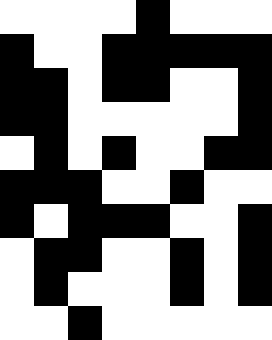[["white", "white", "white", "white", "black", "white", "white", "white"], ["black", "white", "white", "black", "black", "black", "black", "black"], ["black", "black", "white", "black", "black", "white", "white", "black"], ["black", "black", "white", "white", "white", "white", "white", "black"], ["white", "black", "white", "black", "white", "white", "black", "black"], ["black", "black", "black", "white", "white", "black", "white", "white"], ["black", "white", "black", "black", "black", "white", "white", "black"], ["white", "black", "black", "white", "white", "black", "white", "black"], ["white", "black", "white", "white", "white", "black", "white", "black"], ["white", "white", "black", "white", "white", "white", "white", "white"]]